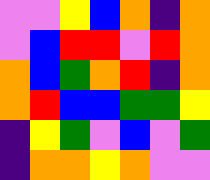[["violet", "violet", "yellow", "blue", "orange", "indigo", "orange"], ["violet", "blue", "red", "red", "violet", "red", "orange"], ["orange", "blue", "green", "orange", "red", "indigo", "orange"], ["orange", "red", "blue", "blue", "green", "green", "yellow"], ["indigo", "yellow", "green", "violet", "blue", "violet", "green"], ["indigo", "orange", "orange", "yellow", "orange", "violet", "violet"]]